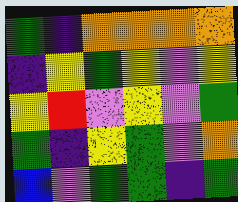[["green", "indigo", "orange", "orange", "orange", "orange"], ["indigo", "yellow", "green", "yellow", "violet", "yellow"], ["yellow", "red", "violet", "yellow", "violet", "green"], ["green", "indigo", "yellow", "green", "violet", "orange"], ["blue", "violet", "green", "green", "indigo", "green"]]